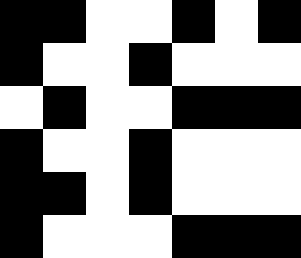[["black", "black", "white", "white", "black", "white", "black"], ["black", "white", "white", "black", "white", "white", "white"], ["white", "black", "white", "white", "black", "black", "black"], ["black", "white", "white", "black", "white", "white", "white"], ["black", "black", "white", "black", "white", "white", "white"], ["black", "white", "white", "white", "black", "black", "black"]]